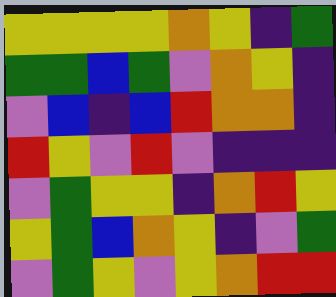[["yellow", "yellow", "yellow", "yellow", "orange", "yellow", "indigo", "green"], ["green", "green", "blue", "green", "violet", "orange", "yellow", "indigo"], ["violet", "blue", "indigo", "blue", "red", "orange", "orange", "indigo"], ["red", "yellow", "violet", "red", "violet", "indigo", "indigo", "indigo"], ["violet", "green", "yellow", "yellow", "indigo", "orange", "red", "yellow"], ["yellow", "green", "blue", "orange", "yellow", "indigo", "violet", "green"], ["violet", "green", "yellow", "violet", "yellow", "orange", "red", "red"]]